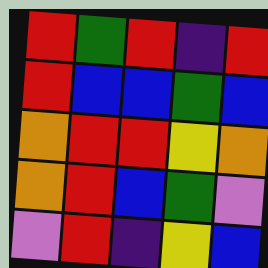[["red", "green", "red", "indigo", "red"], ["red", "blue", "blue", "green", "blue"], ["orange", "red", "red", "yellow", "orange"], ["orange", "red", "blue", "green", "violet"], ["violet", "red", "indigo", "yellow", "blue"]]